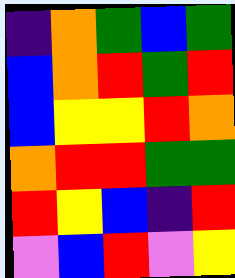[["indigo", "orange", "green", "blue", "green"], ["blue", "orange", "red", "green", "red"], ["blue", "yellow", "yellow", "red", "orange"], ["orange", "red", "red", "green", "green"], ["red", "yellow", "blue", "indigo", "red"], ["violet", "blue", "red", "violet", "yellow"]]